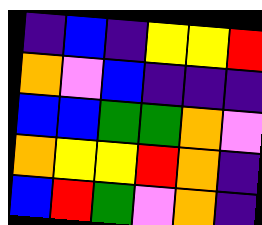[["indigo", "blue", "indigo", "yellow", "yellow", "red"], ["orange", "violet", "blue", "indigo", "indigo", "indigo"], ["blue", "blue", "green", "green", "orange", "violet"], ["orange", "yellow", "yellow", "red", "orange", "indigo"], ["blue", "red", "green", "violet", "orange", "indigo"]]